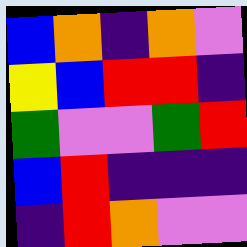[["blue", "orange", "indigo", "orange", "violet"], ["yellow", "blue", "red", "red", "indigo"], ["green", "violet", "violet", "green", "red"], ["blue", "red", "indigo", "indigo", "indigo"], ["indigo", "red", "orange", "violet", "violet"]]